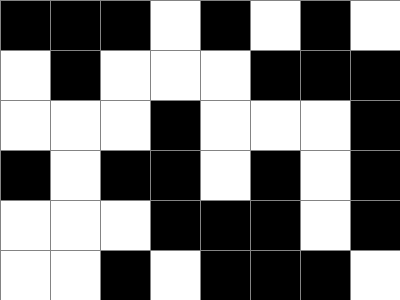[["black", "black", "black", "white", "black", "white", "black", "white"], ["white", "black", "white", "white", "white", "black", "black", "black"], ["white", "white", "white", "black", "white", "white", "white", "black"], ["black", "white", "black", "black", "white", "black", "white", "black"], ["white", "white", "white", "black", "black", "black", "white", "black"], ["white", "white", "black", "white", "black", "black", "black", "white"]]